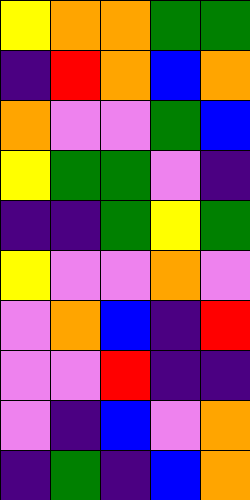[["yellow", "orange", "orange", "green", "green"], ["indigo", "red", "orange", "blue", "orange"], ["orange", "violet", "violet", "green", "blue"], ["yellow", "green", "green", "violet", "indigo"], ["indigo", "indigo", "green", "yellow", "green"], ["yellow", "violet", "violet", "orange", "violet"], ["violet", "orange", "blue", "indigo", "red"], ["violet", "violet", "red", "indigo", "indigo"], ["violet", "indigo", "blue", "violet", "orange"], ["indigo", "green", "indigo", "blue", "orange"]]